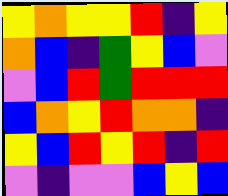[["yellow", "orange", "yellow", "yellow", "red", "indigo", "yellow"], ["orange", "blue", "indigo", "green", "yellow", "blue", "violet"], ["violet", "blue", "red", "green", "red", "red", "red"], ["blue", "orange", "yellow", "red", "orange", "orange", "indigo"], ["yellow", "blue", "red", "yellow", "red", "indigo", "red"], ["violet", "indigo", "violet", "violet", "blue", "yellow", "blue"]]